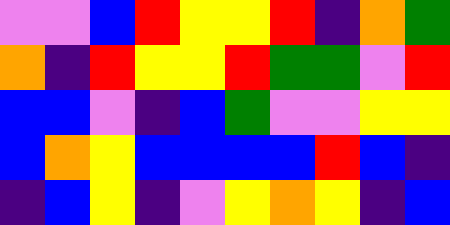[["violet", "violet", "blue", "red", "yellow", "yellow", "red", "indigo", "orange", "green"], ["orange", "indigo", "red", "yellow", "yellow", "red", "green", "green", "violet", "red"], ["blue", "blue", "violet", "indigo", "blue", "green", "violet", "violet", "yellow", "yellow"], ["blue", "orange", "yellow", "blue", "blue", "blue", "blue", "red", "blue", "indigo"], ["indigo", "blue", "yellow", "indigo", "violet", "yellow", "orange", "yellow", "indigo", "blue"]]